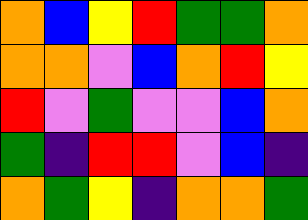[["orange", "blue", "yellow", "red", "green", "green", "orange"], ["orange", "orange", "violet", "blue", "orange", "red", "yellow"], ["red", "violet", "green", "violet", "violet", "blue", "orange"], ["green", "indigo", "red", "red", "violet", "blue", "indigo"], ["orange", "green", "yellow", "indigo", "orange", "orange", "green"]]